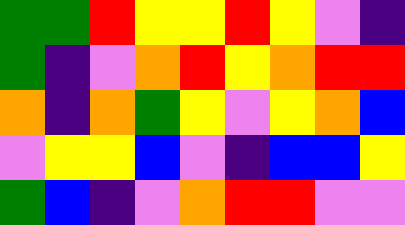[["green", "green", "red", "yellow", "yellow", "red", "yellow", "violet", "indigo"], ["green", "indigo", "violet", "orange", "red", "yellow", "orange", "red", "red"], ["orange", "indigo", "orange", "green", "yellow", "violet", "yellow", "orange", "blue"], ["violet", "yellow", "yellow", "blue", "violet", "indigo", "blue", "blue", "yellow"], ["green", "blue", "indigo", "violet", "orange", "red", "red", "violet", "violet"]]